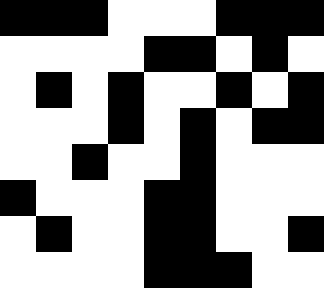[["black", "black", "black", "white", "white", "white", "black", "black", "black"], ["white", "white", "white", "white", "black", "black", "white", "black", "white"], ["white", "black", "white", "black", "white", "white", "black", "white", "black"], ["white", "white", "white", "black", "white", "black", "white", "black", "black"], ["white", "white", "black", "white", "white", "black", "white", "white", "white"], ["black", "white", "white", "white", "black", "black", "white", "white", "white"], ["white", "black", "white", "white", "black", "black", "white", "white", "black"], ["white", "white", "white", "white", "black", "black", "black", "white", "white"]]